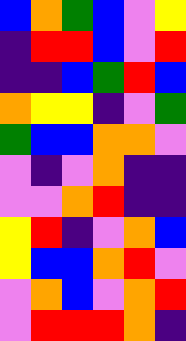[["blue", "orange", "green", "blue", "violet", "yellow"], ["indigo", "red", "red", "blue", "violet", "red"], ["indigo", "indigo", "blue", "green", "red", "blue"], ["orange", "yellow", "yellow", "indigo", "violet", "green"], ["green", "blue", "blue", "orange", "orange", "violet"], ["violet", "indigo", "violet", "orange", "indigo", "indigo"], ["violet", "violet", "orange", "red", "indigo", "indigo"], ["yellow", "red", "indigo", "violet", "orange", "blue"], ["yellow", "blue", "blue", "orange", "red", "violet"], ["violet", "orange", "blue", "violet", "orange", "red"], ["violet", "red", "red", "red", "orange", "indigo"]]